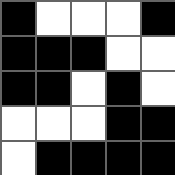[["black", "white", "white", "white", "black"], ["black", "black", "black", "white", "white"], ["black", "black", "white", "black", "white"], ["white", "white", "white", "black", "black"], ["white", "black", "black", "black", "black"]]